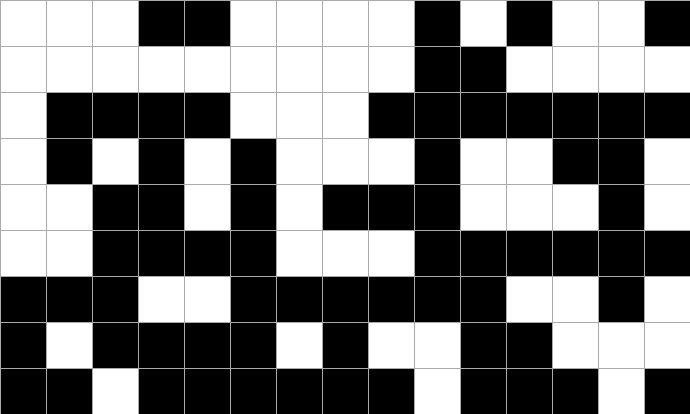[["white", "white", "white", "black", "black", "white", "white", "white", "white", "black", "white", "black", "white", "white", "black"], ["white", "white", "white", "white", "white", "white", "white", "white", "white", "black", "black", "white", "white", "white", "white"], ["white", "black", "black", "black", "black", "white", "white", "white", "black", "black", "black", "black", "black", "black", "black"], ["white", "black", "white", "black", "white", "black", "white", "white", "white", "black", "white", "white", "black", "black", "white"], ["white", "white", "black", "black", "white", "black", "white", "black", "black", "black", "white", "white", "white", "black", "white"], ["white", "white", "black", "black", "black", "black", "white", "white", "white", "black", "black", "black", "black", "black", "black"], ["black", "black", "black", "white", "white", "black", "black", "black", "black", "black", "black", "white", "white", "black", "white"], ["black", "white", "black", "black", "black", "black", "white", "black", "white", "white", "black", "black", "white", "white", "white"], ["black", "black", "white", "black", "black", "black", "black", "black", "black", "white", "black", "black", "black", "white", "black"]]